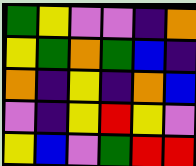[["green", "yellow", "violet", "violet", "indigo", "orange"], ["yellow", "green", "orange", "green", "blue", "indigo"], ["orange", "indigo", "yellow", "indigo", "orange", "blue"], ["violet", "indigo", "yellow", "red", "yellow", "violet"], ["yellow", "blue", "violet", "green", "red", "red"]]